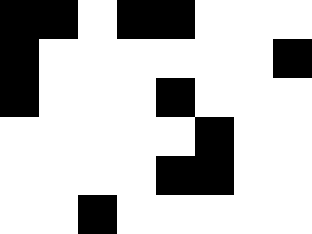[["black", "black", "white", "black", "black", "white", "white", "white"], ["black", "white", "white", "white", "white", "white", "white", "black"], ["black", "white", "white", "white", "black", "white", "white", "white"], ["white", "white", "white", "white", "white", "black", "white", "white"], ["white", "white", "white", "white", "black", "black", "white", "white"], ["white", "white", "black", "white", "white", "white", "white", "white"]]